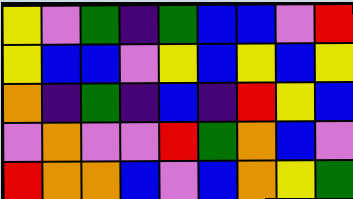[["yellow", "violet", "green", "indigo", "green", "blue", "blue", "violet", "red"], ["yellow", "blue", "blue", "violet", "yellow", "blue", "yellow", "blue", "yellow"], ["orange", "indigo", "green", "indigo", "blue", "indigo", "red", "yellow", "blue"], ["violet", "orange", "violet", "violet", "red", "green", "orange", "blue", "violet"], ["red", "orange", "orange", "blue", "violet", "blue", "orange", "yellow", "green"]]